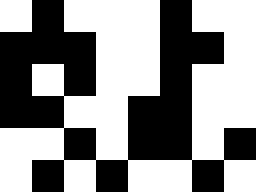[["white", "black", "white", "white", "white", "black", "white", "white"], ["black", "black", "black", "white", "white", "black", "black", "white"], ["black", "white", "black", "white", "white", "black", "white", "white"], ["black", "black", "white", "white", "black", "black", "white", "white"], ["white", "white", "black", "white", "black", "black", "white", "black"], ["white", "black", "white", "black", "white", "white", "black", "white"]]